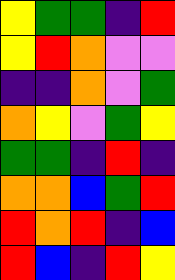[["yellow", "green", "green", "indigo", "red"], ["yellow", "red", "orange", "violet", "violet"], ["indigo", "indigo", "orange", "violet", "green"], ["orange", "yellow", "violet", "green", "yellow"], ["green", "green", "indigo", "red", "indigo"], ["orange", "orange", "blue", "green", "red"], ["red", "orange", "red", "indigo", "blue"], ["red", "blue", "indigo", "red", "yellow"]]